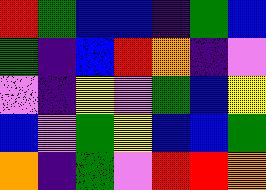[["red", "green", "blue", "blue", "indigo", "green", "blue"], ["green", "indigo", "blue", "red", "orange", "indigo", "violet"], ["violet", "indigo", "yellow", "violet", "green", "blue", "yellow"], ["blue", "violet", "green", "yellow", "blue", "blue", "green"], ["orange", "indigo", "green", "violet", "red", "red", "orange"]]